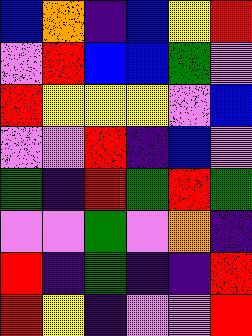[["blue", "orange", "indigo", "blue", "yellow", "red"], ["violet", "red", "blue", "blue", "green", "violet"], ["red", "yellow", "yellow", "yellow", "violet", "blue"], ["violet", "violet", "red", "indigo", "blue", "violet"], ["green", "indigo", "red", "green", "red", "green"], ["violet", "violet", "green", "violet", "orange", "indigo"], ["red", "indigo", "green", "indigo", "indigo", "red"], ["red", "yellow", "indigo", "violet", "violet", "red"]]